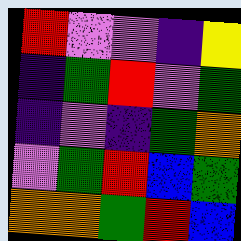[["red", "violet", "violet", "indigo", "yellow"], ["indigo", "green", "red", "violet", "green"], ["indigo", "violet", "indigo", "green", "orange"], ["violet", "green", "red", "blue", "green"], ["orange", "orange", "green", "red", "blue"]]